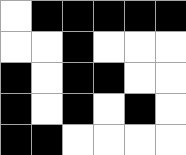[["white", "black", "black", "black", "black", "black"], ["white", "white", "black", "white", "white", "white"], ["black", "white", "black", "black", "white", "white"], ["black", "white", "black", "white", "black", "white"], ["black", "black", "white", "white", "white", "white"]]